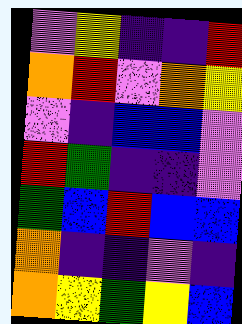[["violet", "yellow", "indigo", "indigo", "red"], ["orange", "red", "violet", "orange", "yellow"], ["violet", "indigo", "blue", "blue", "violet"], ["red", "green", "indigo", "indigo", "violet"], ["green", "blue", "red", "blue", "blue"], ["orange", "indigo", "indigo", "violet", "indigo"], ["orange", "yellow", "green", "yellow", "blue"]]